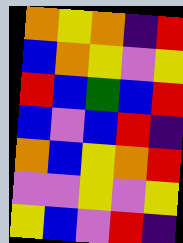[["orange", "yellow", "orange", "indigo", "red"], ["blue", "orange", "yellow", "violet", "yellow"], ["red", "blue", "green", "blue", "red"], ["blue", "violet", "blue", "red", "indigo"], ["orange", "blue", "yellow", "orange", "red"], ["violet", "violet", "yellow", "violet", "yellow"], ["yellow", "blue", "violet", "red", "indigo"]]